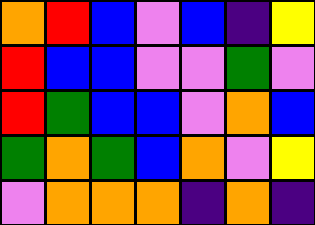[["orange", "red", "blue", "violet", "blue", "indigo", "yellow"], ["red", "blue", "blue", "violet", "violet", "green", "violet"], ["red", "green", "blue", "blue", "violet", "orange", "blue"], ["green", "orange", "green", "blue", "orange", "violet", "yellow"], ["violet", "orange", "orange", "orange", "indigo", "orange", "indigo"]]